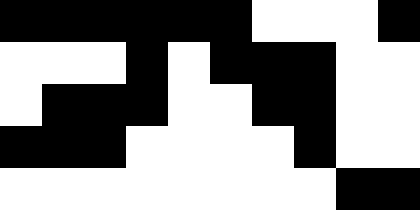[["black", "black", "black", "black", "black", "black", "white", "white", "white", "black"], ["white", "white", "white", "black", "white", "black", "black", "black", "white", "white"], ["white", "black", "black", "black", "white", "white", "black", "black", "white", "white"], ["black", "black", "black", "white", "white", "white", "white", "black", "white", "white"], ["white", "white", "white", "white", "white", "white", "white", "white", "black", "black"]]